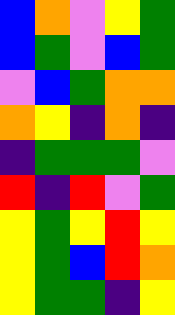[["blue", "orange", "violet", "yellow", "green"], ["blue", "green", "violet", "blue", "green"], ["violet", "blue", "green", "orange", "orange"], ["orange", "yellow", "indigo", "orange", "indigo"], ["indigo", "green", "green", "green", "violet"], ["red", "indigo", "red", "violet", "green"], ["yellow", "green", "yellow", "red", "yellow"], ["yellow", "green", "blue", "red", "orange"], ["yellow", "green", "green", "indigo", "yellow"]]